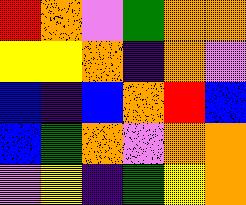[["red", "orange", "violet", "green", "orange", "orange"], ["yellow", "yellow", "orange", "indigo", "orange", "violet"], ["blue", "indigo", "blue", "orange", "red", "blue"], ["blue", "green", "orange", "violet", "orange", "orange"], ["violet", "yellow", "indigo", "green", "yellow", "orange"]]